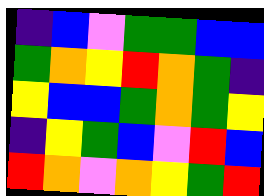[["indigo", "blue", "violet", "green", "green", "blue", "blue"], ["green", "orange", "yellow", "red", "orange", "green", "indigo"], ["yellow", "blue", "blue", "green", "orange", "green", "yellow"], ["indigo", "yellow", "green", "blue", "violet", "red", "blue"], ["red", "orange", "violet", "orange", "yellow", "green", "red"]]